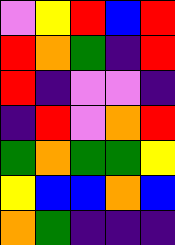[["violet", "yellow", "red", "blue", "red"], ["red", "orange", "green", "indigo", "red"], ["red", "indigo", "violet", "violet", "indigo"], ["indigo", "red", "violet", "orange", "red"], ["green", "orange", "green", "green", "yellow"], ["yellow", "blue", "blue", "orange", "blue"], ["orange", "green", "indigo", "indigo", "indigo"]]